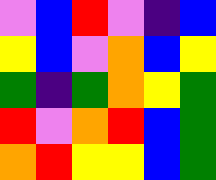[["violet", "blue", "red", "violet", "indigo", "blue"], ["yellow", "blue", "violet", "orange", "blue", "yellow"], ["green", "indigo", "green", "orange", "yellow", "green"], ["red", "violet", "orange", "red", "blue", "green"], ["orange", "red", "yellow", "yellow", "blue", "green"]]